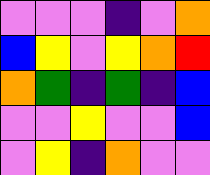[["violet", "violet", "violet", "indigo", "violet", "orange"], ["blue", "yellow", "violet", "yellow", "orange", "red"], ["orange", "green", "indigo", "green", "indigo", "blue"], ["violet", "violet", "yellow", "violet", "violet", "blue"], ["violet", "yellow", "indigo", "orange", "violet", "violet"]]